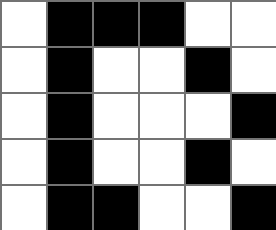[["white", "black", "black", "black", "white", "white"], ["white", "black", "white", "white", "black", "white"], ["white", "black", "white", "white", "white", "black"], ["white", "black", "white", "white", "black", "white"], ["white", "black", "black", "white", "white", "black"]]